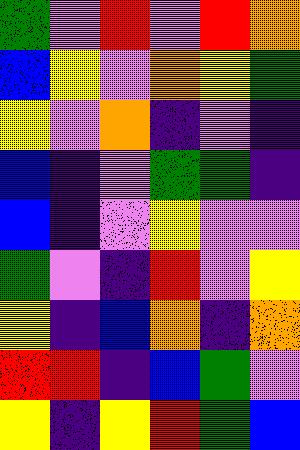[["green", "violet", "red", "violet", "red", "orange"], ["blue", "yellow", "violet", "orange", "yellow", "green"], ["yellow", "violet", "orange", "indigo", "violet", "indigo"], ["blue", "indigo", "violet", "green", "green", "indigo"], ["blue", "indigo", "violet", "yellow", "violet", "violet"], ["green", "violet", "indigo", "red", "violet", "yellow"], ["yellow", "indigo", "blue", "orange", "indigo", "orange"], ["red", "red", "indigo", "blue", "green", "violet"], ["yellow", "indigo", "yellow", "red", "green", "blue"]]